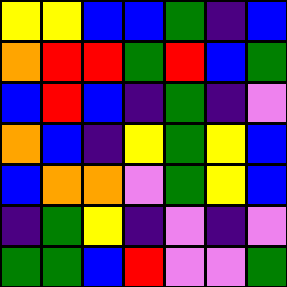[["yellow", "yellow", "blue", "blue", "green", "indigo", "blue"], ["orange", "red", "red", "green", "red", "blue", "green"], ["blue", "red", "blue", "indigo", "green", "indigo", "violet"], ["orange", "blue", "indigo", "yellow", "green", "yellow", "blue"], ["blue", "orange", "orange", "violet", "green", "yellow", "blue"], ["indigo", "green", "yellow", "indigo", "violet", "indigo", "violet"], ["green", "green", "blue", "red", "violet", "violet", "green"]]